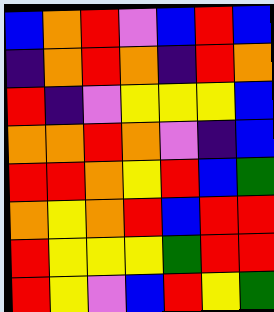[["blue", "orange", "red", "violet", "blue", "red", "blue"], ["indigo", "orange", "red", "orange", "indigo", "red", "orange"], ["red", "indigo", "violet", "yellow", "yellow", "yellow", "blue"], ["orange", "orange", "red", "orange", "violet", "indigo", "blue"], ["red", "red", "orange", "yellow", "red", "blue", "green"], ["orange", "yellow", "orange", "red", "blue", "red", "red"], ["red", "yellow", "yellow", "yellow", "green", "red", "red"], ["red", "yellow", "violet", "blue", "red", "yellow", "green"]]